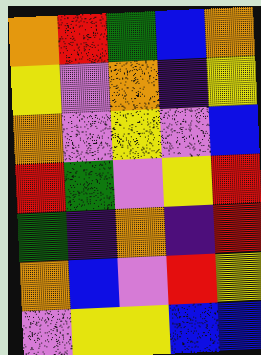[["orange", "red", "green", "blue", "orange"], ["yellow", "violet", "orange", "indigo", "yellow"], ["orange", "violet", "yellow", "violet", "blue"], ["red", "green", "violet", "yellow", "red"], ["green", "indigo", "orange", "indigo", "red"], ["orange", "blue", "violet", "red", "yellow"], ["violet", "yellow", "yellow", "blue", "blue"]]